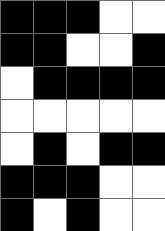[["black", "black", "black", "white", "white"], ["black", "black", "white", "white", "black"], ["white", "black", "black", "black", "black"], ["white", "white", "white", "white", "white"], ["white", "black", "white", "black", "black"], ["black", "black", "black", "white", "white"], ["black", "white", "black", "white", "white"]]